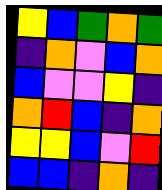[["yellow", "blue", "green", "orange", "green"], ["indigo", "orange", "violet", "blue", "orange"], ["blue", "violet", "violet", "yellow", "indigo"], ["orange", "red", "blue", "indigo", "orange"], ["yellow", "yellow", "blue", "violet", "red"], ["blue", "blue", "indigo", "orange", "indigo"]]